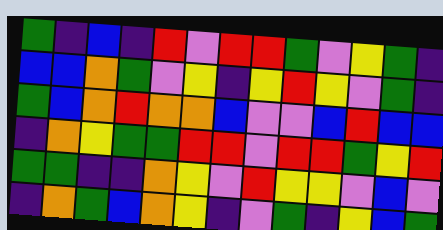[["green", "indigo", "blue", "indigo", "red", "violet", "red", "red", "green", "violet", "yellow", "green", "indigo"], ["blue", "blue", "orange", "green", "violet", "yellow", "indigo", "yellow", "red", "yellow", "violet", "green", "indigo"], ["green", "blue", "orange", "red", "orange", "orange", "blue", "violet", "violet", "blue", "red", "blue", "blue"], ["indigo", "orange", "yellow", "green", "green", "red", "red", "violet", "red", "red", "green", "yellow", "red"], ["green", "green", "indigo", "indigo", "orange", "yellow", "violet", "red", "yellow", "yellow", "violet", "blue", "violet"], ["indigo", "orange", "green", "blue", "orange", "yellow", "indigo", "violet", "green", "indigo", "yellow", "blue", "green"]]